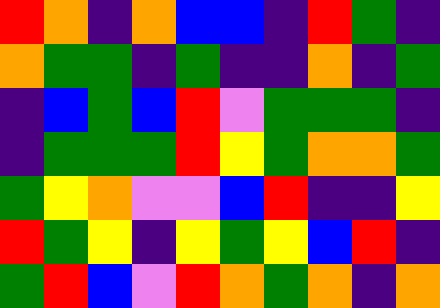[["red", "orange", "indigo", "orange", "blue", "blue", "indigo", "red", "green", "indigo"], ["orange", "green", "green", "indigo", "green", "indigo", "indigo", "orange", "indigo", "green"], ["indigo", "blue", "green", "blue", "red", "violet", "green", "green", "green", "indigo"], ["indigo", "green", "green", "green", "red", "yellow", "green", "orange", "orange", "green"], ["green", "yellow", "orange", "violet", "violet", "blue", "red", "indigo", "indigo", "yellow"], ["red", "green", "yellow", "indigo", "yellow", "green", "yellow", "blue", "red", "indigo"], ["green", "red", "blue", "violet", "red", "orange", "green", "orange", "indigo", "orange"]]